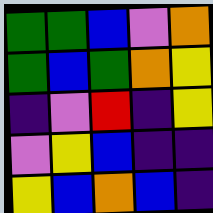[["green", "green", "blue", "violet", "orange"], ["green", "blue", "green", "orange", "yellow"], ["indigo", "violet", "red", "indigo", "yellow"], ["violet", "yellow", "blue", "indigo", "indigo"], ["yellow", "blue", "orange", "blue", "indigo"]]